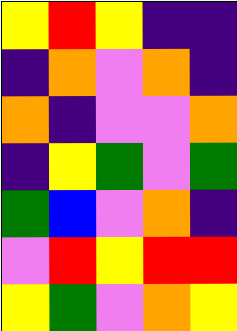[["yellow", "red", "yellow", "indigo", "indigo"], ["indigo", "orange", "violet", "orange", "indigo"], ["orange", "indigo", "violet", "violet", "orange"], ["indigo", "yellow", "green", "violet", "green"], ["green", "blue", "violet", "orange", "indigo"], ["violet", "red", "yellow", "red", "red"], ["yellow", "green", "violet", "orange", "yellow"]]